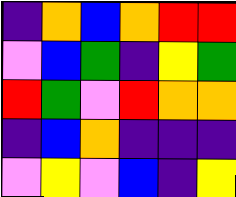[["indigo", "orange", "blue", "orange", "red", "red"], ["violet", "blue", "green", "indigo", "yellow", "green"], ["red", "green", "violet", "red", "orange", "orange"], ["indigo", "blue", "orange", "indigo", "indigo", "indigo"], ["violet", "yellow", "violet", "blue", "indigo", "yellow"]]